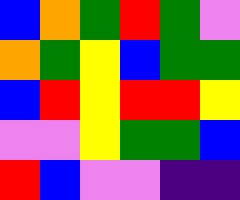[["blue", "orange", "green", "red", "green", "violet"], ["orange", "green", "yellow", "blue", "green", "green"], ["blue", "red", "yellow", "red", "red", "yellow"], ["violet", "violet", "yellow", "green", "green", "blue"], ["red", "blue", "violet", "violet", "indigo", "indigo"]]